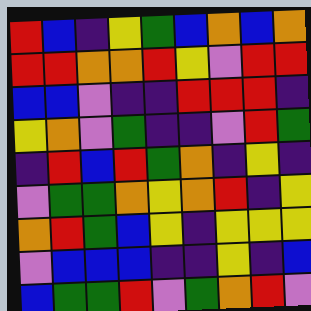[["red", "blue", "indigo", "yellow", "green", "blue", "orange", "blue", "orange"], ["red", "red", "orange", "orange", "red", "yellow", "violet", "red", "red"], ["blue", "blue", "violet", "indigo", "indigo", "red", "red", "red", "indigo"], ["yellow", "orange", "violet", "green", "indigo", "indigo", "violet", "red", "green"], ["indigo", "red", "blue", "red", "green", "orange", "indigo", "yellow", "indigo"], ["violet", "green", "green", "orange", "yellow", "orange", "red", "indigo", "yellow"], ["orange", "red", "green", "blue", "yellow", "indigo", "yellow", "yellow", "yellow"], ["violet", "blue", "blue", "blue", "indigo", "indigo", "yellow", "indigo", "blue"], ["blue", "green", "green", "red", "violet", "green", "orange", "red", "violet"]]